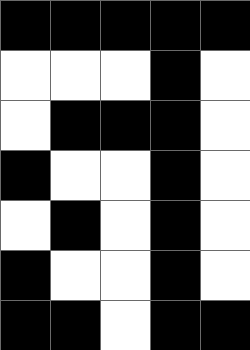[["black", "black", "black", "black", "black"], ["white", "white", "white", "black", "white"], ["white", "black", "black", "black", "white"], ["black", "white", "white", "black", "white"], ["white", "black", "white", "black", "white"], ["black", "white", "white", "black", "white"], ["black", "black", "white", "black", "black"]]